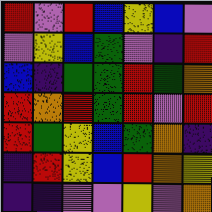[["red", "violet", "red", "blue", "yellow", "blue", "violet"], ["violet", "yellow", "blue", "green", "violet", "indigo", "red"], ["blue", "indigo", "green", "green", "red", "green", "orange"], ["red", "orange", "red", "green", "red", "violet", "red"], ["red", "green", "yellow", "blue", "green", "orange", "indigo"], ["indigo", "red", "yellow", "blue", "red", "orange", "yellow"], ["indigo", "indigo", "violet", "violet", "yellow", "violet", "orange"]]